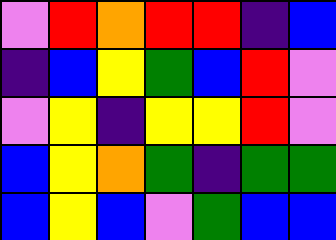[["violet", "red", "orange", "red", "red", "indigo", "blue"], ["indigo", "blue", "yellow", "green", "blue", "red", "violet"], ["violet", "yellow", "indigo", "yellow", "yellow", "red", "violet"], ["blue", "yellow", "orange", "green", "indigo", "green", "green"], ["blue", "yellow", "blue", "violet", "green", "blue", "blue"]]